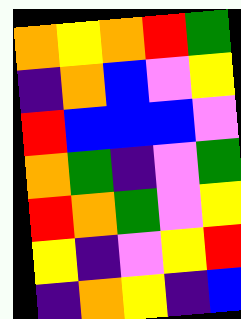[["orange", "yellow", "orange", "red", "green"], ["indigo", "orange", "blue", "violet", "yellow"], ["red", "blue", "blue", "blue", "violet"], ["orange", "green", "indigo", "violet", "green"], ["red", "orange", "green", "violet", "yellow"], ["yellow", "indigo", "violet", "yellow", "red"], ["indigo", "orange", "yellow", "indigo", "blue"]]